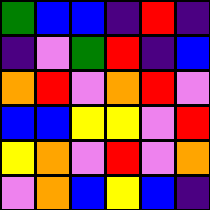[["green", "blue", "blue", "indigo", "red", "indigo"], ["indigo", "violet", "green", "red", "indigo", "blue"], ["orange", "red", "violet", "orange", "red", "violet"], ["blue", "blue", "yellow", "yellow", "violet", "red"], ["yellow", "orange", "violet", "red", "violet", "orange"], ["violet", "orange", "blue", "yellow", "blue", "indigo"]]